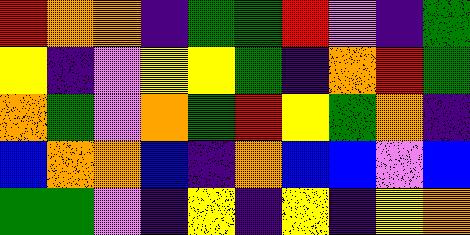[["red", "orange", "orange", "indigo", "green", "green", "red", "violet", "indigo", "green"], ["yellow", "indigo", "violet", "yellow", "yellow", "green", "indigo", "orange", "red", "green"], ["orange", "green", "violet", "orange", "green", "red", "yellow", "green", "orange", "indigo"], ["blue", "orange", "orange", "blue", "indigo", "orange", "blue", "blue", "violet", "blue"], ["green", "green", "violet", "indigo", "yellow", "indigo", "yellow", "indigo", "yellow", "orange"]]